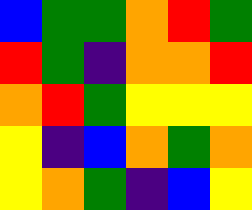[["blue", "green", "green", "orange", "red", "green"], ["red", "green", "indigo", "orange", "orange", "red"], ["orange", "red", "green", "yellow", "yellow", "yellow"], ["yellow", "indigo", "blue", "orange", "green", "orange"], ["yellow", "orange", "green", "indigo", "blue", "yellow"]]